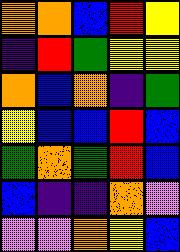[["orange", "orange", "blue", "red", "yellow"], ["indigo", "red", "green", "yellow", "yellow"], ["orange", "blue", "orange", "indigo", "green"], ["yellow", "blue", "blue", "red", "blue"], ["green", "orange", "green", "red", "blue"], ["blue", "indigo", "indigo", "orange", "violet"], ["violet", "violet", "orange", "yellow", "blue"]]